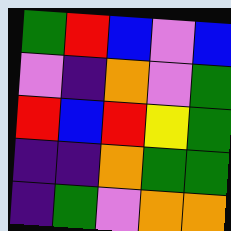[["green", "red", "blue", "violet", "blue"], ["violet", "indigo", "orange", "violet", "green"], ["red", "blue", "red", "yellow", "green"], ["indigo", "indigo", "orange", "green", "green"], ["indigo", "green", "violet", "orange", "orange"]]